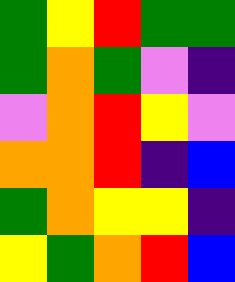[["green", "yellow", "red", "green", "green"], ["green", "orange", "green", "violet", "indigo"], ["violet", "orange", "red", "yellow", "violet"], ["orange", "orange", "red", "indigo", "blue"], ["green", "orange", "yellow", "yellow", "indigo"], ["yellow", "green", "orange", "red", "blue"]]